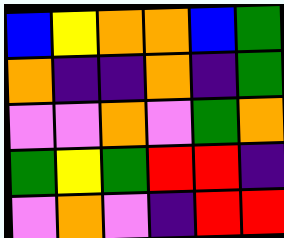[["blue", "yellow", "orange", "orange", "blue", "green"], ["orange", "indigo", "indigo", "orange", "indigo", "green"], ["violet", "violet", "orange", "violet", "green", "orange"], ["green", "yellow", "green", "red", "red", "indigo"], ["violet", "orange", "violet", "indigo", "red", "red"]]